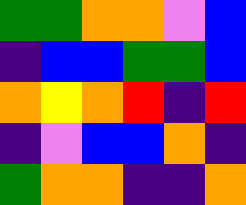[["green", "green", "orange", "orange", "violet", "blue"], ["indigo", "blue", "blue", "green", "green", "blue"], ["orange", "yellow", "orange", "red", "indigo", "red"], ["indigo", "violet", "blue", "blue", "orange", "indigo"], ["green", "orange", "orange", "indigo", "indigo", "orange"]]